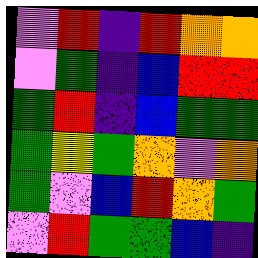[["violet", "red", "indigo", "red", "orange", "orange"], ["violet", "green", "indigo", "blue", "red", "red"], ["green", "red", "indigo", "blue", "green", "green"], ["green", "yellow", "green", "orange", "violet", "orange"], ["green", "violet", "blue", "red", "orange", "green"], ["violet", "red", "green", "green", "blue", "indigo"]]